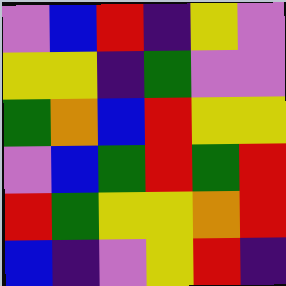[["violet", "blue", "red", "indigo", "yellow", "violet"], ["yellow", "yellow", "indigo", "green", "violet", "violet"], ["green", "orange", "blue", "red", "yellow", "yellow"], ["violet", "blue", "green", "red", "green", "red"], ["red", "green", "yellow", "yellow", "orange", "red"], ["blue", "indigo", "violet", "yellow", "red", "indigo"]]